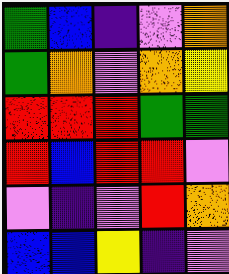[["green", "blue", "indigo", "violet", "orange"], ["green", "orange", "violet", "orange", "yellow"], ["red", "red", "red", "green", "green"], ["red", "blue", "red", "red", "violet"], ["violet", "indigo", "violet", "red", "orange"], ["blue", "blue", "yellow", "indigo", "violet"]]